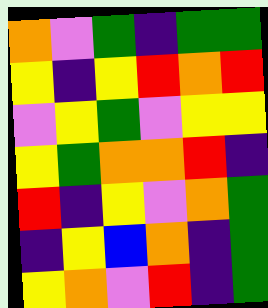[["orange", "violet", "green", "indigo", "green", "green"], ["yellow", "indigo", "yellow", "red", "orange", "red"], ["violet", "yellow", "green", "violet", "yellow", "yellow"], ["yellow", "green", "orange", "orange", "red", "indigo"], ["red", "indigo", "yellow", "violet", "orange", "green"], ["indigo", "yellow", "blue", "orange", "indigo", "green"], ["yellow", "orange", "violet", "red", "indigo", "green"]]